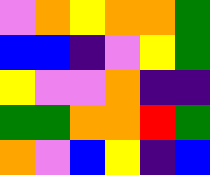[["violet", "orange", "yellow", "orange", "orange", "green"], ["blue", "blue", "indigo", "violet", "yellow", "green"], ["yellow", "violet", "violet", "orange", "indigo", "indigo"], ["green", "green", "orange", "orange", "red", "green"], ["orange", "violet", "blue", "yellow", "indigo", "blue"]]